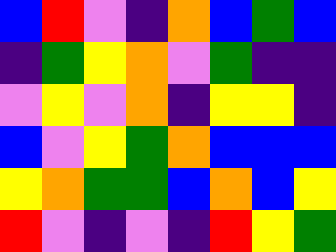[["blue", "red", "violet", "indigo", "orange", "blue", "green", "blue"], ["indigo", "green", "yellow", "orange", "violet", "green", "indigo", "indigo"], ["violet", "yellow", "violet", "orange", "indigo", "yellow", "yellow", "indigo"], ["blue", "violet", "yellow", "green", "orange", "blue", "blue", "blue"], ["yellow", "orange", "green", "green", "blue", "orange", "blue", "yellow"], ["red", "violet", "indigo", "violet", "indigo", "red", "yellow", "green"]]